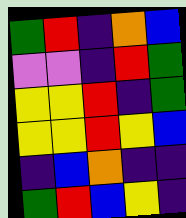[["green", "red", "indigo", "orange", "blue"], ["violet", "violet", "indigo", "red", "green"], ["yellow", "yellow", "red", "indigo", "green"], ["yellow", "yellow", "red", "yellow", "blue"], ["indigo", "blue", "orange", "indigo", "indigo"], ["green", "red", "blue", "yellow", "indigo"]]